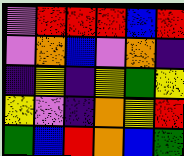[["violet", "red", "red", "red", "blue", "red"], ["violet", "orange", "blue", "violet", "orange", "indigo"], ["indigo", "yellow", "indigo", "yellow", "green", "yellow"], ["yellow", "violet", "indigo", "orange", "yellow", "red"], ["green", "blue", "red", "orange", "blue", "green"]]